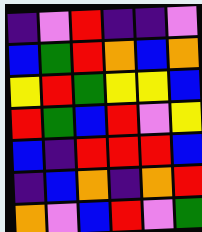[["indigo", "violet", "red", "indigo", "indigo", "violet"], ["blue", "green", "red", "orange", "blue", "orange"], ["yellow", "red", "green", "yellow", "yellow", "blue"], ["red", "green", "blue", "red", "violet", "yellow"], ["blue", "indigo", "red", "red", "red", "blue"], ["indigo", "blue", "orange", "indigo", "orange", "red"], ["orange", "violet", "blue", "red", "violet", "green"]]